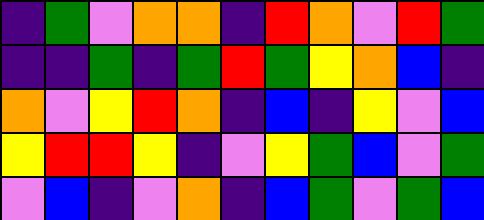[["indigo", "green", "violet", "orange", "orange", "indigo", "red", "orange", "violet", "red", "green"], ["indigo", "indigo", "green", "indigo", "green", "red", "green", "yellow", "orange", "blue", "indigo"], ["orange", "violet", "yellow", "red", "orange", "indigo", "blue", "indigo", "yellow", "violet", "blue"], ["yellow", "red", "red", "yellow", "indigo", "violet", "yellow", "green", "blue", "violet", "green"], ["violet", "blue", "indigo", "violet", "orange", "indigo", "blue", "green", "violet", "green", "blue"]]